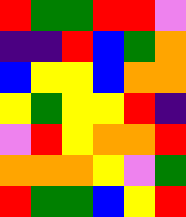[["red", "green", "green", "red", "red", "violet"], ["indigo", "indigo", "red", "blue", "green", "orange"], ["blue", "yellow", "yellow", "blue", "orange", "orange"], ["yellow", "green", "yellow", "yellow", "red", "indigo"], ["violet", "red", "yellow", "orange", "orange", "red"], ["orange", "orange", "orange", "yellow", "violet", "green"], ["red", "green", "green", "blue", "yellow", "red"]]